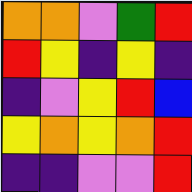[["orange", "orange", "violet", "green", "red"], ["red", "yellow", "indigo", "yellow", "indigo"], ["indigo", "violet", "yellow", "red", "blue"], ["yellow", "orange", "yellow", "orange", "red"], ["indigo", "indigo", "violet", "violet", "red"]]